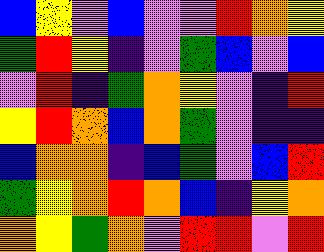[["blue", "yellow", "violet", "blue", "violet", "violet", "red", "orange", "yellow"], ["green", "red", "yellow", "indigo", "violet", "green", "blue", "violet", "blue"], ["violet", "red", "indigo", "green", "orange", "yellow", "violet", "indigo", "red"], ["yellow", "red", "orange", "blue", "orange", "green", "violet", "indigo", "indigo"], ["blue", "orange", "orange", "indigo", "blue", "green", "violet", "blue", "red"], ["green", "yellow", "orange", "red", "orange", "blue", "indigo", "yellow", "orange"], ["orange", "yellow", "green", "orange", "violet", "red", "red", "violet", "red"]]